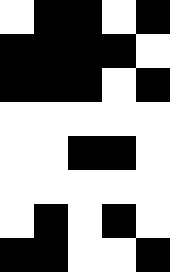[["white", "black", "black", "white", "black"], ["black", "black", "black", "black", "white"], ["black", "black", "black", "white", "black"], ["white", "white", "white", "white", "white"], ["white", "white", "black", "black", "white"], ["white", "white", "white", "white", "white"], ["white", "black", "white", "black", "white"], ["black", "black", "white", "white", "black"]]